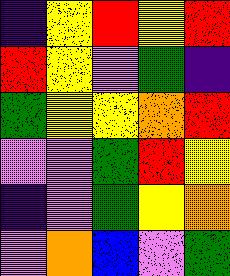[["indigo", "yellow", "red", "yellow", "red"], ["red", "yellow", "violet", "green", "indigo"], ["green", "yellow", "yellow", "orange", "red"], ["violet", "violet", "green", "red", "yellow"], ["indigo", "violet", "green", "yellow", "orange"], ["violet", "orange", "blue", "violet", "green"]]